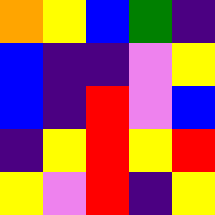[["orange", "yellow", "blue", "green", "indigo"], ["blue", "indigo", "indigo", "violet", "yellow"], ["blue", "indigo", "red", "violet", "blue"], ["indigo", "yellow", "red", "yellow", "red"], ["yellow", "violet", "red", "indigo", "yellow"]]